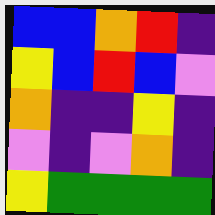[["blue", "blue", "orange", "red", "indigo"], ["yellow", "blue", "red", "blue", "violet"], ["orange", "indigo", "indigo", "yellow", "indigo"], ["violet", "indigo", "violet", "orange", "indigo"], ["yellow", "green", "green", "green", "green"]]